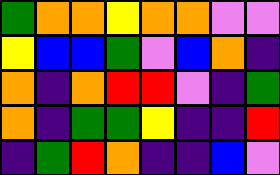[["green", "orange", "orange", "yellow", "orange", "orange", "violet", "violet"], ["yellow", "blue", "blue", "green", "violet", "blue", "orange", "indigo"], ["orange", "indigo", "orange", "red", "red", "violet", "indigo", "green"], ["orange", "indigo", "green", "green", "yellow", "indigo", "indigo", "red"], ["indigo", "green", "red", "orange", "indigo", "indigo", "blue", "violet"]]